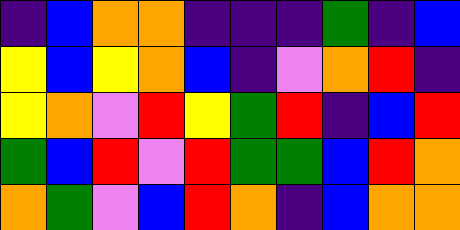[["indigo", "blue", "orange", "orange", "indigo", "indigo", "indigo", "green", "indigo", "blue"], ["yellow", "blue", "yellow", "orange", "blue", "indigo", "violet", "orange", "red", "indigo"], ["yellow", "orange", "violet", "red", "yellow", "green", "red", "indigo", "blue", "red"], ["green", "blue", "red", "violet", "red", "green", "green", "blue", "red", "orange"], ["orange", "green", "violet", "blue", "red", "orange", "indigo", "blue", "orange", "orange"]]